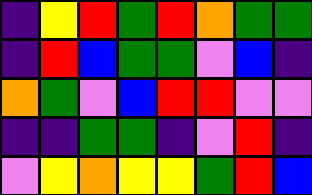[["indigo", "yellow", "red", "green", "red", "orange", "green", "green"], ["indigo", "red", "blue", "green", "green", "violet", "blue", "indigo"], ["orange", "green", "violet", "blue", "red", "red", "violet", "violet"], ["indigo", "indigo", "green", "green", "indigo", "violet", "red", "indigo"], ["violet", "yellow", "orange", "yellow", "yellow", "green", "red", "blue"]]